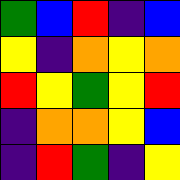[["green", "blue", "red", "indigo", "blue"], ["yellow", "indigo", "orange", "yellow", "orange"], ["red", "yellow", "green", "yellow", "red"], ["indigo", "orange", "orange", "yellow", "blue"], ["indigo", "red", "green", "indigo", "yellow"]]